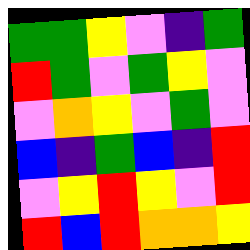[["green", "green", "yellow", "violet", "indigo", "green"], ["red", "green", "violet", "green", "yellow", "violet"], ["violet", "orange", "yellow", "violet", "green", "violet"], ["blue", "indigo", "green", "blue", "indigo", "red"], ["violet", "yellow", "red", "yellow", "violet", "red"], ["red", "blue", "red", "orange", "orange", "yellow"]]